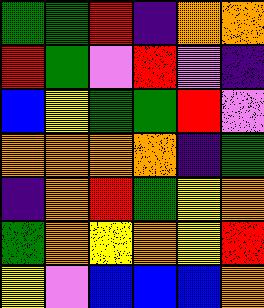[["green", "green", "red", "indigo", "orange", "orange"], ["red", "green", "violet", "red", "violet", "indigo"], ["blue", "yellow", "green", "green", "red", "violet"], ["orange", "orange", "orange", "orange", "indigo", "green"], ["indigo", "orange", "red", "green", "yellow", "orange"], ["green", "orange", "yellow", "orange", "yellow", "red"], ["yellow", "violet", "blue", "blue", "blue", "orange"]]